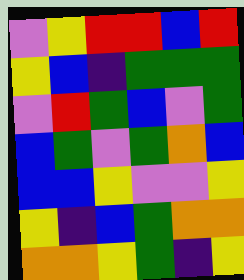[["violet", "yellow", "red", "red", "blue", "red"], ["yellow", "blue", "indigo", "green", "green", "green"], ["violet", "red", "green", "blue", "violet", "green"], ["blue", "green", "violet", "green", "orange", "blue"], ["blue", "blue", "yellow", "violet", "violet", "yellow"], ["yellow", "indigo", "blue", "green", "orange", "orange"], ["orange", "orange", "yellow", "green", "indigo", "yellow"]]